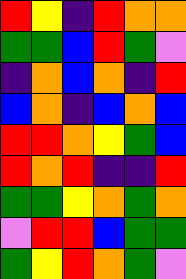[["red", "yellow", "indigo", "red", "orange", "orange"], ["green", "green", "blue", "red", "green", "violet"], ["indigo", "orange", "blue", "orange", "indigo", "red"], ["blue", "orange", "indigo", "blue", "orange", "blue"], ["red", "red", "orange", "yellow", "green", "blue"], ["red", "orange", "red", "indigo", "indigo", "red"], ["green", "green", "yellow", "orange", "green", "orange"], ["violet", "red", "red", "blue", "green", "green"], ["green", "yellow", "red", "orange", "green", "violet"]]